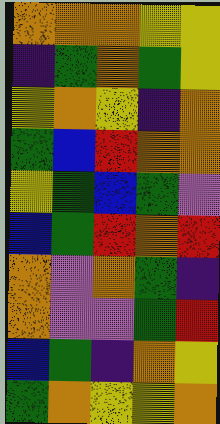[["orange", "orange", "orange", "yellow", "yellow"], ["indigo", "green", "orange", "green", "yellow"], ["yellow", "orange", "yellow", "indigo", "orange"], ["green", "blue", "red", "orange", "orange"], ["yellow", "green", "blue", "green", "violet"], ["blue", "green", "red", "orange", "red"], ["orange", "violet", "orange", "green", "indigo"], ["orange", "violet", "violet", "green", "red"], ["blue", "green", "indigo", "orange", "yellow"], ["green", "orange", "yellow", "yellow", "orange"]]